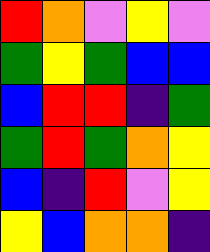[["red", "orange", "violet", "yellow", "violet"], ["green", "yellow", "green", "blue", "blue"], ["blue", "red", "red", "indigo", "green"], ["green", "red", "green", "orange", "yellow"], ["blue", "indigo", "red", "violet", "yellow"], ["yellow", "blue", "orange", "orange", "indigo"]]